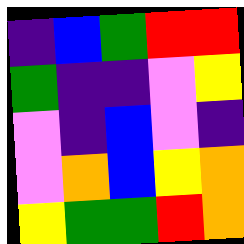[["indigo", "blue", "green", "red", "red"], ["green", "indigo", "indigo", "violet", "yellow"], ["violet", "indigo", "blue", "violet", "indigo"], ["violet", "orange", "blue", "yellow", "orange"], ["yellow", "green", "green", "red", "orange"]]